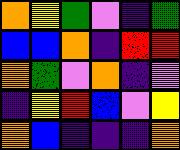[["orange", "yellow", "green", "violet", "indigo", "green"], ["blue", "blue", "orange", "indigo", "red", "red"], ["orange", "green", "violet", "orange", "indigo", "violet"], ["indigo", "yellow", "red", "blue", "violet", "yellow"], ["orange", "blue", "indigo", "indigo", "indigo", "orange"]]